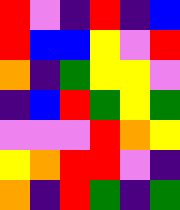[["red", "violet", "indigo", "red", "indigo", "blue"], ["red", "blue", "blue", "yellow", "violet", "red"], ["orange", "indigo", "green", "yellow", "yellow", "violet"], ["indigo", "blue", "red", "green", "yellow", "green"], ["violet", "violet", "violet", "red", "orange", "yellow"], ["yellow", "orange", "red", "red", "violet", "indigo"], ["orange", "indigo", "red", "green", "indigo", "green"]]